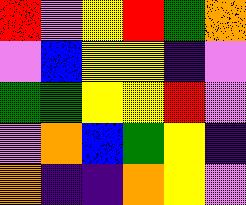[["red", "violet", "yellow", "red", "green", "orange"], ["violet", "blue", "yellow", "yellow", "indigo", "violet"], ["green", "green", "yellow", "yellow", "red", "violet"], ["violet", "orange", "blue", "green", "yellow", "indigo"], ["orange", "indigo", "indigo", "orange", "yellow", "violet"]]